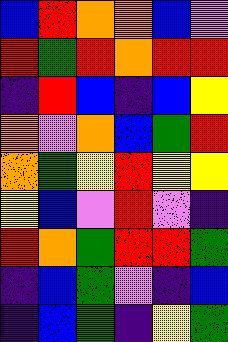[["blue", "red", "orange", "orange", "blue", "violet"], ["red", "green", "red", "orange", "red", "red"], ["indigo", "red", "blue", "indigo", "blue", "yellow"], ["orange", "violet", "orange", "blue", "green", "red"], ["orange", "green", "yellow", "red", "yellow", "yellow"], ["yellow", "blue", "violet", "red", "violet", "indigo"], ["red", "orange", "green", "red", "red", "green"], ["indigo", "blue", "green", "violet", "indigo", "blue"], ["indigo", "blue", "green", "indigo", "yellow", "green"]]